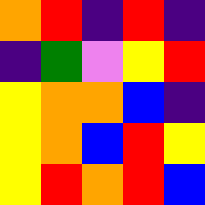[["orange", "red", "indigo", "red", "indigo"], ["indigo", "green", "violet", "yellow", "red"], ["yellow", "orange", "orange", "blue", "indigo"], ["yellow", "orange", "blue", "red", "yellow"], ["yellow", "red", "orange", "red", "blue"]]